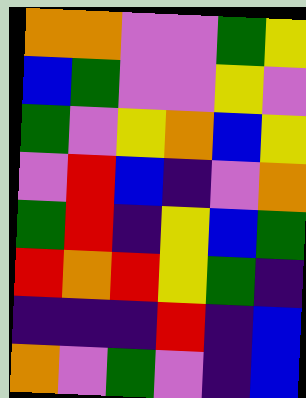[["orange", "orange", "violet", "violet", "green", "yellow"], ["blue", "green", "violet", "violet", "yellow", "violet"], ["green", "violet", "yellow", "orange", "blue", "yellow"], ["violet", "red", "blue", "indigo", "violet", "orange"], ["green", "red", "indigo", "yellow", "blue", "green"], ["red", "orange", "red", "yellow", "green", "indigo"], ["indigo", "indigo", "indigo", "red", "indigo", "blue"], ["orange", "violet", "green", "violet", "indigo", "blue"]]